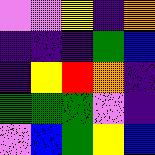[["violet", "violet", "yellow", "indigo", "orange"], ["indigo", "indigo", "indigo", "green", "blue"], ["indigo", "yellow", "red", "orange", "indigo"], ["green", "green", "green", "violet", "indigo"], ["violet", "blue", "green", "yellow", "blue"]]